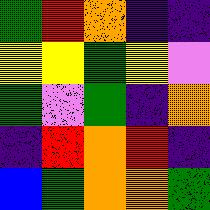[["green", "red", "orange", "indigo", "indigo"], ["yellow", "yellow", "green", "yellow", "violet"], ["green", "violet", "green", "indigo", "orange"], ["indigo", "red", "orange", "red", "indigo"], ["blue", "green", "orange", "orange", "green"]]